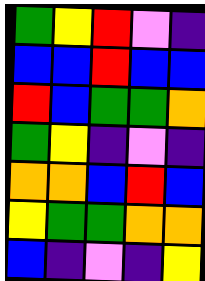[["green", "yellow", "red", "violet", "indigo"], ["blue", "blue", "red", "blue", "blue"], ["red", "blue", "green", "green", "orange"], ["green", "yellow", "indigo", "violet", "indigo"], ["orange", "orange", "blue", "red", "blue"], ["yellow", "green", "green", "orange", "orange"], ["blue", "indigo", "violet", "indigo", "yellow"]]